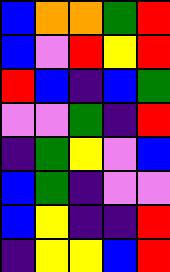[["blue", "orange", "orange", "green", "red"], ["blue", "violet", "red", "yellow", "red"], ["red", "blue", "indigo", "blue", "green"], ["violet", "violet", "green", "indigo", "red"], ["indigo", "green", "yellow", "violet", "blue"], ["blue", "green", "indigo", "violet", "violet"], ["blue", "yellow", "indigo", "indigo", "red"], ["indigo", "yellow", "yellow", "blue", "red"]]